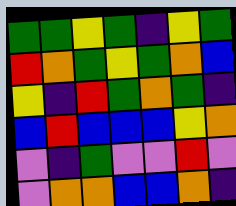[["green", "green", "yellow", "green", "indigo", "yellow", "green"], ["red", "orange", "green", "yellow", "green", "orange", "blue"], ["yellow", "indigo", "red", "green", "orange", "green", "indigo"], ["blue", "red", "blue", "blue", "blue", "yellow", "orange"], ["violet", "indigo", "green", "violet", "violet", "red", "violet"], ["violet", "orange", "orange", "blue", "blue", "orange", "indigo"]]